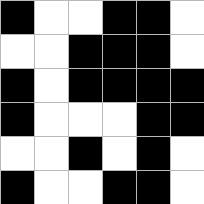[["black", "white", "white", "black", "black", "white"], ["white", "white", "black", "black", "black", "white"], ["black", "white", "black", "black", "black", "black"], ["black", "white", "white", "white", "black", "black"], ["white", "white", "black", "white", "black", "white"], ["black", "white", "white", "black", "black", "white"]]